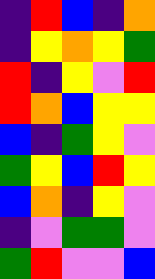[["indigo", "red", "blue", "indigo", "orange"], ["indigo", "yellow", "orange", "yellow", "green"], ["red", "indigo", "yellow", "violet", "red"], ["red", "orange", "blue", "yellow", "yellow"], ["blue", "indigo", "green", "yellow", "violet"], ["green", "yellow", "blue", "red", "yellow"], ["blue", "orange", "indigo", "yellow", "violet"], ["indigo", "violet", "green", "green", "violet"], ["green", "red", "violet", "violet", "blue"]]